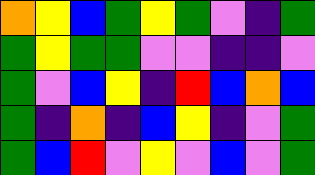[["orange", "yellow", "blue", "green", "yellow", "green", "violet", "indigo", "green"], ["green", "yellow", "green", "green", "violet", "violet", "indigo", "indigo", "violet"], ["green", "violet", "blue", "yellow", "indigo", "red", "blue", "orange", "blue"], ["green", "indigo", "orange", "indigo", "blue", "yellow", "indigo", "violet", "green"], ["green", "blue", "red", "violet", "yellow", "violet", "blue", "violet", "green"]]